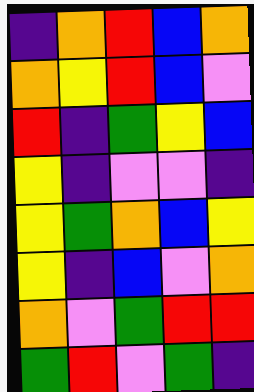[["indigo", "orange", "red", "blue", "orange"], ["orange", "yellow", "red", "blue", "violet"], ["red", "indigo", "green", "yellow", "blue"], ["yellow", "indigo", "violet", "violet", "indigo"], ["yellow", "green", "orange", "blue", "yellow"], ["yellow", "indigo", "blue", "violet", "orange"], ["orange", "violet", "green", "red", "red"], ["green", "red", "violet", "green", "indigo"]]